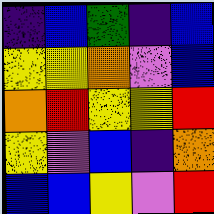[["indigo", "blue", "green", "indigo", "blue"], ["yellow", "yellow", "orange", "violet", "blue"], ["orange", "red", "yellow", "yellow", "red"], ["yellow", "violet", "blue", "indigo", "orange"], ["blue", "blue", "yellow", "violet", "red"]]